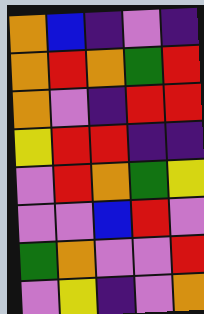[["orange", "blue", "indigo", "violet", "indigo"], ["orange", "red", "orange", "green", "red"], ["orange", "violet", "indigo", "red", "red"], ["yellow", "red", "red", "indigo", "indigo"], ["violet", "red", "orange", "green", "yellow"], ["violet", "violet", "blue", "red", "violet"], ["green", "orange", "violet", "violet", "red"], ["violet", "yellow", "indigo", "violet", "orange"]]